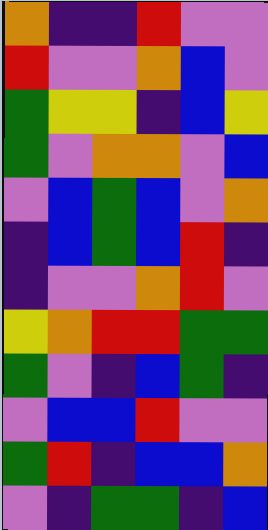[["orange", "indigo", "indigo", "red", "violet", "violet"], ["red", "violet", "violet", "orange", "blue", "violet"], ["green", "yellow", "yellow", "indigo", "blue", "yellow"], ["green", "violet", "orange", "orange", "violet", "blue"], ["violet", "blue", "green", "blue", "violet", "orange"], ["indigo", "blue", "green", "blue", "red", "indigo"], ["indigo", "violet", "violet", "orange", "red", "violet"], ["yellow", "orange", "red", "red", "green", "green"], ["green", "violet", "indigo", "blue", "green", "indigo"], ["violet", "blue", "blue", "red", "violet", "violet"], ["green", "red", "indigo", "blue", "blue", "orange"], ["violet", "indigo", "green", "green", "indigo", "blue"]]